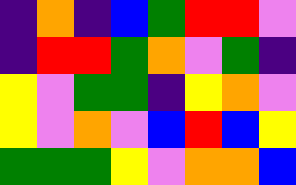[["indigo", "orange", "indigo", "blue", "green", "red", "red", "violet"], ["indigo", "red", "red", "green", "orange", "violet", "green", "indigo"], ["yellow", "violet", "green", "green", "indigo", "yellow", "orange", "violet"], ["yellow", "violet", "orange", "violet", "blue", "red", "blue", "yellow"], ["green", "green", "green", "yellow", "violet", "orange", "orange", "blue"]]